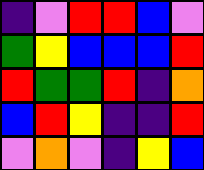[["indigo", "violet", "red", "red", "blue", "violet"], ["green", "yellow", "blue", "blue", "blue", "red"], ["red", "green", "green", "red", "indigo", "orange"], ["blue", "red", "yellow", "indigo", "indigo", "red"], ["violet", "orange", "violet", "indigo", "yellow", "blue"]]